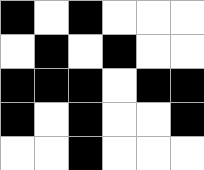[["black", "white", "black", "white", "white", "white"], ["white", "black", "white", "black", "white", "white"], ["black", "black", "black", "white", "black", "black"], ["black", "white", "black", "white", "white", "black"], ["white", "white", "black", "white", "white", "white"]]